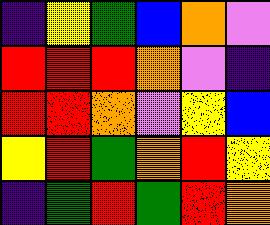[["indigo", "yellow", "green", "blue", "orange", "violet"], ["red", "red", "red", "orange", "violet", "indigo"], ["red", "red", "orange", "violet", "yellow", "blue"], ["yellow", "red", "green", "orange", "red", "yellow"], ["indigo", "green", "red", "green", "red", "orange"]]